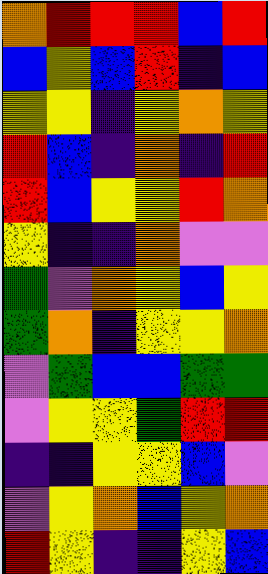[["orange", "red", "red", "red", "blue", "red"], ["blue", "yellow", "blue", "red", "indigo", "blue"], ["yellow", "yellow", "indigo", "yellow", "orange", "yellow"], ["red", "blue", "indigo", "orange", "indigo", "red"], ["red", "blue", "yellow", "yellow", "red", "orange"], ["yellow", "indigo", "indigo", "orange", "violet", "violet"], ["green", "violet", "orange", "yellow", "blue", "yellow"], ["green", "orange", "indigo", "yellow", "yellow", "orange"], ["violet", "green", "blue", "blue", "green", "green"], ["violet", "yellow", "yellow", "green", "red", "red"], ["indigo", "indigo", "yellow", "yellow", "blue", "violet"], ["violet", "yellow", "orange", "blue", "yellow", "orange"], ["red", "yellow", "indigo", "indigo", "yellow", "blue"]]